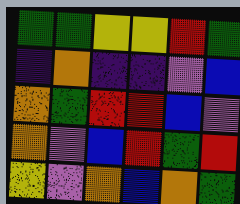[["green", "green", "yellow", "yellow", "red", "green"], ["indigo", "orange", "indigo", "indigo", "violet", "blue"], ["orange", "green", "red", "red", "blue", "violet"], ["orange", "violet", "blue", "red", "green", "red"], ["yellow", "violet", "orange", "blue", "orange", "green"]]